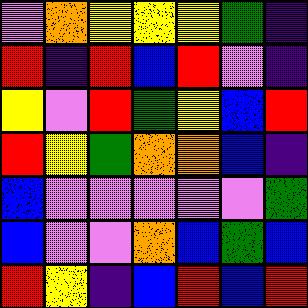[["violet", "orange", "yellow", "yellow", "yellow", "green", "indigo"], ["red", "indigo", "red", "blue", "red", "violet", "indigo"], ["yellow", "violet", "red", "green", "yellow", "blue", "red"], ["red", "yellow", "green", "orange", "orange", "blue", "indigo"], ["blue", "violet", "violet", "violet", "violet", "violet", "green"], ["blue", "violet", "violet", "orange", "blue", "green", "blue"], ["red", "yellow", "indigo", "blue", "red", "blue", "red"]]